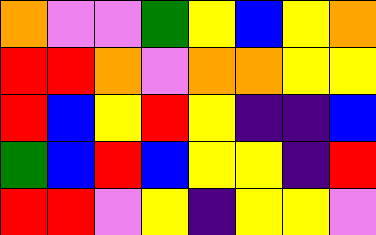[["orange", "violet", "violet", "green", "yellow", "blue", "yellow", "orange"], ["red", "red", "orange", "violet", "orange", "orange", "yellow", "yellow"], ["red", "blue", "yellow", "red", "yellow", "indigo", "indigo", "blue"], ["green", "blue", "red", "blue", "yellow", "yellow", "indigo", "red"], ["red", "red", "violet", "yellow", "indigo", "yellow", "yellow", "violet"]]